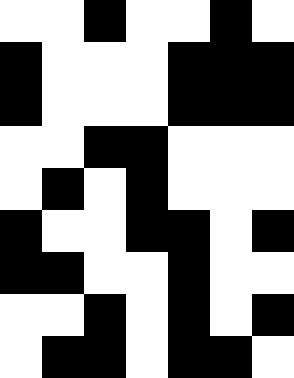[["white", "white", "black", "white", "white", "black", "white"], ["black", "white", "white", "white", "black", "black", "black"], ["black", "white", "white", "white", "black", "black", "black"], ["white", "white", "black", "black", "white", "white", "white"], ["white", "black", "white", "black", "white", "white", "white"], ["black", "white", "white", "black", "black", "white", "black"], ["black", "black", "white", "white", "black", "white", "white"], ["white", "white", "black", "white", "black", "white", "black"], ["white", "black", "black", "white", "black", "black", "white"]]